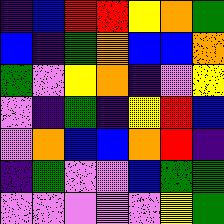[["indigo", "blue", "red", "red", "yellow", "orange", "green"], ["blue", "indigo", "green", "orange", "blue", "blue", "orange"], ["green", "violet", "yellow", "orange", "indigo", "violet", "yellow"], ["violet", "indigo", "green", "indigo", "yellow", "red", "blue"], ["violet", "orange", "blue", "blue", "orange", "red", "indigo"], ["indigo", "green", "violet", "violet", "blue", "green", "green"], ["violet", "violet", "violet", "violet", "violet", "yellow", "green"]]